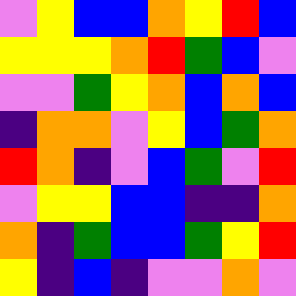[["violet", "yellow", "blue", "blue", "orange", "yellow", "red", "blue"], ["yellow", "yellow", "yellow", "orange", "red", "green", "blue", "violet"], ["violet", "violet", "green", "yellow", "orange", "blue", "orange", "blue"], ["indigo", "orange", "orange", "violet", "yellow", "blue", "green", "orange"], ["red", "orange", "indigo", "violet", "blue", "green", "violet", "red"], ["violet", "yellow", "yellow", "blue", "blue", "indigo", "indigo", "orange"], ["orange", "indigo", "green", "blue", "blue", "green", "yellow", "red"], ["yellow", "indigo", "blue", "indigo", "violet", "violet", "orange", "violet"]]